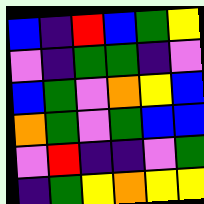[["blue", "indigo", "red", "blue", "green", "yellow"], ["violet", "indigo", "green", "green", "indigo", "violet"], ["blue", "green", "violet", "orange", "yellow", "blue"], ["orange", "green", "violet", "green", "blue", "blue"], ["violet", "red", "indigo", "indigo", "violet", "green"], ["indigo", "green", "yellow", "orange", "yellow", "yellow"]]